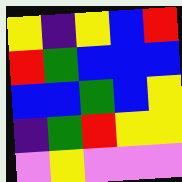[["yellow", "indigo", "yellow", "blue", "red"], ["red", "green", "blue", "blue", "blue"], ["blue", "blue", "green", "blue", "yellow"], ["indigo", "green", "red", "yellow", "yellow"], ["violet", "yellow", "violet", "violet", "violet"]]